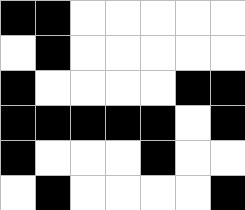[["black", "black", "white", "white", "white", "white", "white"], ["white", "black", "white", "white", "white", "white", "white"], ["black", "white", "white", "white", "white", "black", "black"], ["black", "black", "black", "black", "black", "white", "black"], ["black", "white", "white", "white", "black", "white", "white"], ["white", "black", "white", "white", "white", "white", "black"]]